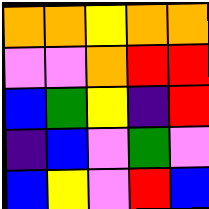[["orange", "orange", "yellow", "orange", "orange"], ["violet", "violet", "orange", "red", "red"], ["blue", "green", "yellow", "indigo", "red"], ["indigo", "blue", "violet", "green", "violet"], ["blue", "yellow", "violet", "red", "blue"]]